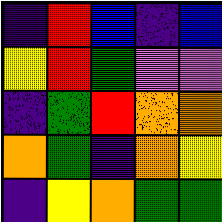[["indigo", "red", "blue", "indigo", "blue"], ["yellow", "red", "green", "violet", "violet"], ["indigo", "green", "red", "orange", "orange"], ["orange", "green", "indigo", "orange", "yellow"], ["indigo", "yellow", "orange", "green", "green"]]